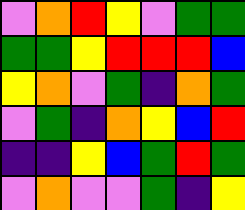[["violet", "orange", "red", "yellow", "violet", "green", "green"], ["green", "green", "yellow", "red", "red", "red", "blue"], ["yellow", "orange", "violet", "green", "indigo", "orange", "green"], ["violet", "green", "indigo", "orange", "yellow", "blue", "red"], ["indigo", "indigo", "yellow", "blue", "green", "red", "green"], ["violet", "orange", "violet", "violet", "green", "indigo", "yellow"]]